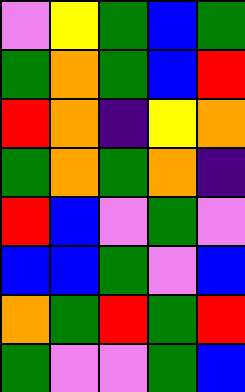[["violet", "yellow", "green", "blue", "green"], ["green", "orange", "green", "blue", "red"], ["red", "orange", "indigo", "yellow", "orange"], ["green", "orange", "green", "orange", "indigo"], ["red", "blue", "violet", "green", "violet"], ["blue", "blue", "green", "violet", "blue"], ["orange", "green", "red", "green", "red"], ["green", "violet", "violet", "green", "blue"]]